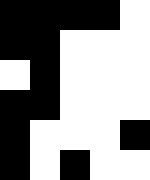[["black", "black", "black", "black", "white"], ["black", "black", "white", "white", "white"], ["white", "black", "white", "white", "white"], ["black", "black", "white", "white", "white"], ["black", "white", "white", "white", "black"], ["black", "white", "black", "white", "white"]]